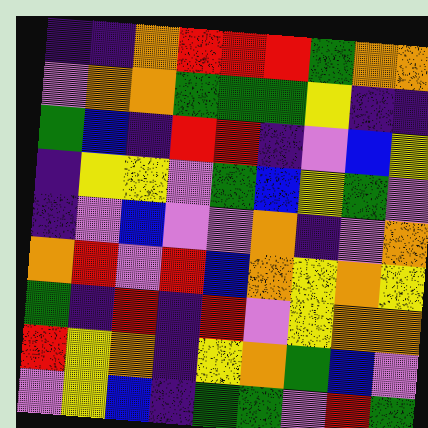[["indigo", "indigo", "orange", "red", "red", "red", "green", "orange", "orange"], ["violet", "orange", "orange", "green", "green", "green", "yellow", "indigo", "indigo"], ["green", "blue", "indigo", "red", "red", "indigo", "violet", "blue", "yellow"], ["indigo", "yellow", "yellow", "violet", "green", "blue", "yellow", "green", "violet"], ["indigo", "violet", "blue", "violet", "violet", "orange", "indigo", "violet", "orange"], ["orange", "red", "violet", "red", "blue", "orange", "yellow", "orange", "yellow"], ["green", "indigo", "red", "indigo", "red", "violet", "yellow", "orange", "orange"], ["red", "yellow", "orange", "indigo", "yellow", "orange", "green", "blue", "violet"], ["violet", "yellow", "blue", "indigo", "green", "green", "violet", "red", "green"]]